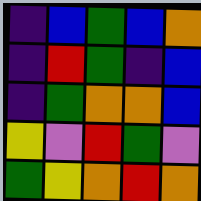[["indigo", "blue", "green", "blue", "orange"], ["indigo", "red", "green", "indigo", "blue"], ["indigo", "green", "orange", "orange", "blue"], ["yellow", "violet", "red", "green", "violet"], ["green", "yellow", "orange", "red", "orange"]]